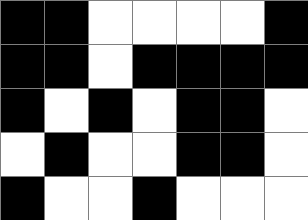[["black", "black", "white", "white", "white", "white", "black"], ["black", "black", "white", "black", "black", "black", "black"], ["black", "white", "black", "white", "black", "black", "white"], ["white", "black", "white", "white", "black", "black", "white"], ["black", "white", "white", "black", "white", "white", "white"]]